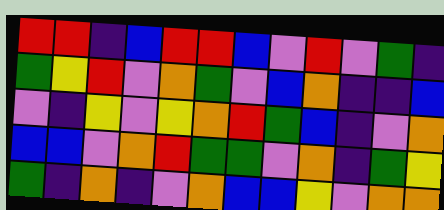[["red", "red", "indigo", "blue", "red", "red", "blue", "violet", "red", "violet", "green", "indigo"], ["green", "yellow", "red", "violet", "orange", "green", "violet", "blue", "orange", "indigo", "indigo", "blue"], ["violet", "indigo", "yellow", "violet", "yellow", "orange", "red", "green", "blue", "indigo", "violet", "orange"], ["blue", "blue", "violet", "orange", "red", "green", "green", "violet", "orange", "indigo", "green", "yellow"], ["green", "indigo", "orange", "indigo", "violet", "orange", "blue", "blue", "yellow", "violet", "orange", "orange"]]